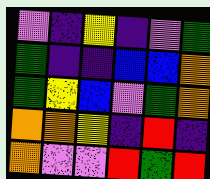[["violet", "indigo", "yellow", "indigo", "violet", "green"], ["green", "indigo", "indigo", "blue", "blue", "orange"], ["green", "yellow", "blue", "violet", "green", "orange"], ["orange", "orange", "yellow", "indigo", "red", "indigo"], ["orange", "violet", "violet", "red", "green", "red"]]